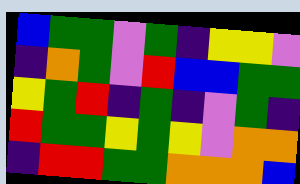[["blue", "green", "green", "violet", "green", "indigo", "yellow", "yellow", "violet"], ["indigo", "orange", "green", "violet", "red", "blue", "blue", "green", "green"], ["yellow", "green", "red", "indigo", "green", "indigo", "violet", "green", "indigo"], ["red", "green", "green", "yellow", "green", "yellow", "violet", "orange", "orange"], ["indigo", "red", "red", "green", "green", "orange", "orange", "orange", "blue"]]